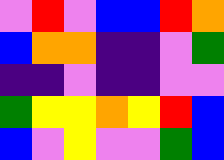[["violet", "red", "violet", "blue", "blue", "red", "orange"], ["blue", "orange", "orange", "indigo", "indigo", "violet", "green"], ["indigo", "indigo", "violet", "indigo", "indigo", "violet", "violet"], ["green", "yellow", "yellow", "orange", "yellow", "red", "blue"], ["blue", "violet", "yellow", "violet", "violet", "green", "blue"]]